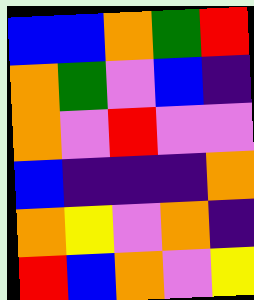[["blue", "blue", "orange", "green", "red"], ["orange", "green", "violet", "blue", "indigo"], ["orange", "violet", "red", "violet", "violet"], ["blue", "indigo", "indigo", "indigo", "orange"], ["orange", "yellow", "violet", "orange", "indigo"], ["red", "blue", "orange", "violet", "yellow"]]